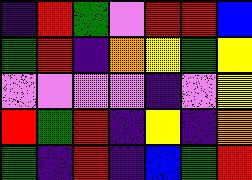[["indigo", "red", "green", "violet", "red", "red", "blue"], ["green", "red", "indigo", "orange", "yellow", "green", "yellow"], ["violet", "violet", "violet", "violet", "indigo", "violet", "yellow"], ["red", "green", "red", "indigo", "yellow", "indigo", "orange"], ["green", "indigo", "red", "indigo", "blue", "green", "red"]]